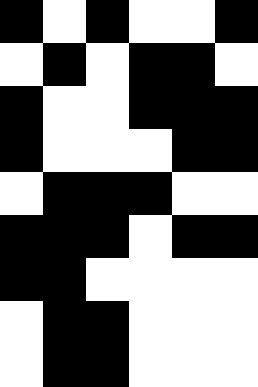[["black", "white", "black", "white", "white", "black"], ["white", "black", "white", "black", "black", "white"], ["black", "white", "white", "black", "black", "black"], ["black", "white", "white", "white", "black", "black"], ["white", "black", "black", "black", "white", "white"], ["black", "black", "black", "white", "black", "black"], ["black", "black", "white", "white", "white", "white"], ["white", "black", "black", "white", "white", "white"], ["white", "black", "black", "white", "white", "white"]]